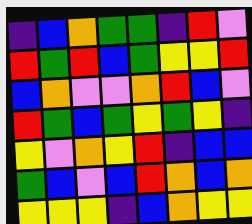[["indigo", "blue", "orange", "green", "green", "indigo", "red", "violet"], ["red", "green", "red", "blue", "green", "yellow", "yellow", "red"], ["blue", "orange", "violet", "violet", "orange", "red", "blue", "violet"], ["red", "green", "blue", "green", "yellow", "green", "yellow", "indigo"], ["yellow", "violet", "orange", "yellow", "red", "indigo", "blue", "blue"], ["green", "blue", "violet", "blue", "red", "orange", "blue", "orange"], ["yellow", "yellow", "yellow", "indigo", "blue", "orange", "yellow", "yellow"]]